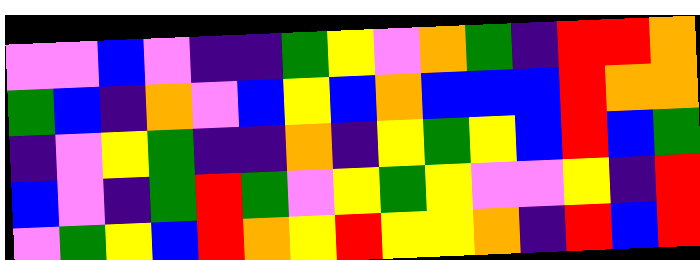[["violet", "violet", "blue", "violet", "indigo", "indigo", "green", "yellow", "violet", "orange", "green", "indigo", "red", "red", "orange"], ["green", "blue", "indigo", "orange", "violet", "blue", "yellow", "blue", "orange", "blue", "blue", "blue", "red", "orange", "orange"], ["indigo", "violet", "yellow", "green", "indigo", "indigo", "orange", "indigo", "yellow", "green", "yellow", "blue", "red", "blue", "green"], ["blue", "violet", "indigo", "green", "red", "green", "violet", "yellow", "green", "yellow", "violet", "violet", "yellow", "indigo", "red"], ["violet", "green", "yellow", "blue", "red", "orange", "yellow", "red", "yellow", "yellow", "orange", "indigo", "red", "blue", "red"]]